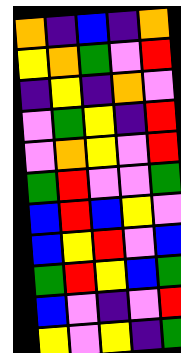[["orange", "indigo", "blue", "indigo", "orange"], ["yellow", "orange", "green", "violet", "red"], ["indigo", "yellow", "indigo", "orange", "violet"], ["violet", "green", "yellow", "indigo", "red"], ["violet", "orange", "yellow", "violet", "red"], ["green", "red", "violet", "violet", "green"], ["blue", "red", "blue", "yellow", "violet"], ["blue", "yellow", "red", "violet", "blue"], ["green", "red", "yellow", "blue", "green"], ["blue", "violet", "indigo", "violet", "red"], ["yellow", "violet", "yellow", "indigo", "green"]]